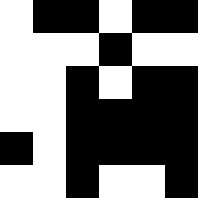[["white", "black", "black", "white", "black", "black"], ["white", "white", "white", "black", "white", "white"], ["white", "white", "black", "white", "black", "black"], ["white", "white", "black", "black", "black", "black"], ["black", "white", "black", "black", "black", "black"], ["white", "white", "black", "white", "white", "black"]]